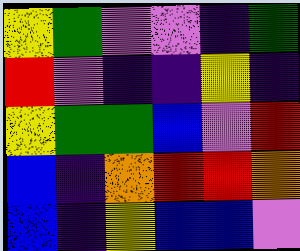[["yellow", "green", "violet", "violet", "indigo", "green"], ["red", "violet", "indigo", "indigo", "yellow", "indigo"], ["yellow", "green", "green", "blue", "violet", "red"], ["blue", "indigo", "orange", "red", "red", "orange"], ["blue", "indigo", "yellow", "blue", "blue", "violet"]]